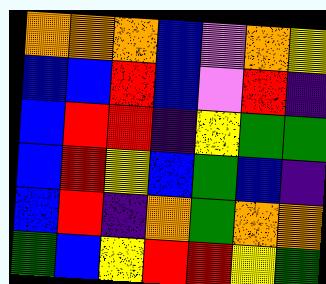[["orange", "orange", "orange", "blue", "violet", "orange", "yellow"], ["blue", "blue", "red", "blue", "violet", "red", "indigo"], ["blue", "red", "red", "indigo", "yellow", "green", "green"], ["blue", "red", "yellow", "blue", "green", "blue", "indigo"], ["blue", "red", "indigo", "orange", "green", "orange", "orange"], ["green", "blue", "yellow", "red", "red", "yellow", "green"]]